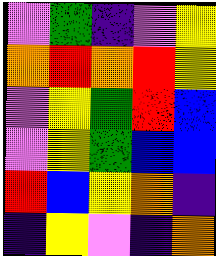[["violet", "green", "indigo", "violet", "yellow"], ["orange", "red", "orange", "red", "yellow"], ["violet", "yellow", "green", "red", "blue"], ["violet", "yellow", "green", "blue", "blue"], ["red", "blue", "yellow", "orange", "indigo"], ["indigo", "yellow", "violet", "indigo", "orange"]]